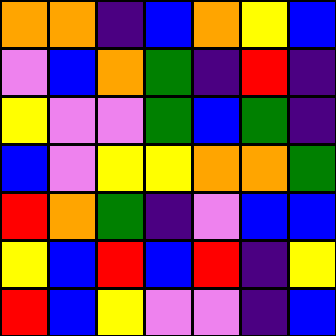[["orange", "orange", "indigo", "blue", "orange", "yellow", "blue"], ["violet", "blue", "orange", "green", "indigo", "red", "indigo"], ["yellow", "violet", "violet", "green", "blue", "green", "indigo"], ["blue", "violet", "yellow", "yellow", "orange", "orange", "green"], ["red", "orange", "green", "indigo", "violet", "blue", "blue"], ["yellow", "blue", "red", "blue", "red", "indigo", "yellow"], ["red", "blue", "yellow", "violet", "violet", "indigo", "blue"]]